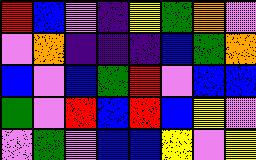[["red", "blue", "violet", "indigo", "yellow", "green", "orange", "violet"], ["violet", "orange", "indigo", "indigo", "indigo", "blue", "green", "orange"], ["blue", "violet", "blue", "green", "red", "violet", "blue", "blue"], ["green", "violet", "red", "blue", "red", "blue", "yellow", "violet"], ["violet", "green", "violet", "blue", "blue", "yellow", "violet", "yellow"]]